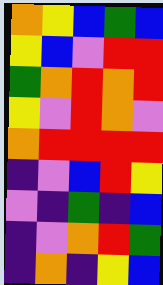[["orange", "yellow", "blue", "green", "blue"], ["yellow", "blue", "violet", "red", "red"], ["green", "orange", "red", "orange", "red"], ["yellow", "violet", "red", "orange", "violet"], ["orange", "red", "red", "red", "red"], ["indigo", "violet", "blue", "red", "yellow"], ["violet", "indigo", "green", "indigo", "blue"], ["indigo", "violet", "orange", "red", "green"], ["indigo", "orange", "indigo", "yellow", "blue"]]